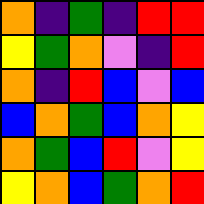[["orange", "indigo", "green", "indigo", "red", "red"], ["yellow", "green", "orange", "violet", "indigo", "red"], ["orange", "indigo", "red", "blue", "violet", "blue"], ["blue", "orange", "green", "blue", "orange", "yellow"], ["orange", "green", "blue", "red", "violet", "yellow"], ["yellow", "orange", "blue", "green", "orange", "red"]]